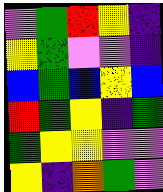[["violet", "green", "red", "yellow", "indigo"], ["yellow", "green", "violet", "violet", "indigo"], ["blue", "green", "blue", "yellow", "blue"], ["red", "green", "yellow", "indigo", "green"], ["green", "yellow", "yellow", "violet", "violet"], ["yellow", "indigo", "orange", "green", "violet"]]